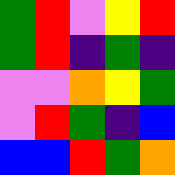[["green", "red", "violet", "yellow", "red"], ["green", "red", "indigo", "green", "indigo"], ["violet", "violet", "orange", "yellow", "green"], ["violet", "red", "green", "indigo", "blue"], ["blue", "blue", "red", "green", "orange"]]